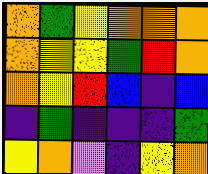[["orange", "green", "yellow", "orange", "orange", "orange"], ["orange", "yellow", "yellow", "green", "red", "orange"], ["orange", "yellow", "red", "blue", "indigo", "blue"], ["indigo", "green", "indigo", "indigo", "indigo", "green"], ["yellow", "orange", "violet", "indigo", "yellow", "orange"]]